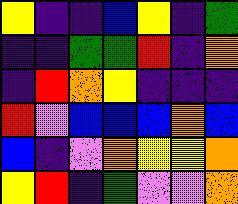[["yellow", "indigo", "indigo", "blue", "yellow", "indigo", "green"], ["indigo", "indigo", "green", "green", "red", "indigo", "orange"], ["indigo", "red", "orange", "yellow", "indigo", "indigo", "indigo"], ["red", "violet", "blue", "blue", "blue", "orange", "blue"], ["blue", "indigo", "violet", "orange", "yellow", "yellow", "orange"], ["yellow", "red", "indigo", "green", "violet", "violet", "orange"]]